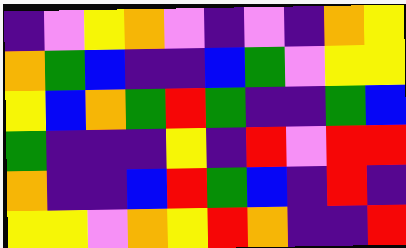[["indigo", "violet", "yellow", "orange", "violet", "indigo", "violet", "indigo", "orange", "yellow"], ["orange", "green", "blue", "indigo", "indigo", "blue", "green", "violet", "yellow", "yellow"], ["yellow", "blue", "orange", "green", "red", "green", "indigo", "indigo", "green", "blue"], ["green", "indigo", "indigo", "indigo", "yellow", "indigo", "red", "violet", "red", "red"], ["orange", "indigo", "indigo", "blue", "red", "green", "blue", "indigo", "red", "indigo"], ["yellow", "yellow", "violet", "orange", "yellow", "red", "orange", "indigo", "indigo", "red"]]